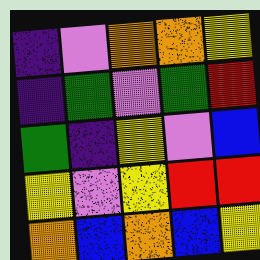[["indigo", "violet", "orange", "orange", "yellow"], ["indigo", "green", "violet", "green", "red"], ["green", "indigo", "yellow", "violet", "blue"], ["yellow", "violet", "yellow", "red", "red"], ["orange", "blue", "orange", "blue", "yellow"]]